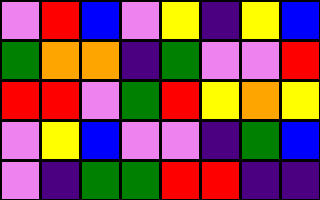[["violet", "red", "blue", "violet", "yellow", "indigo", "yellow", "blue"], ["green", "orange", "orange", "indigo", "green", "violet", "violet", "red"], ["red", "red", "violet", "green", "red", "yellow", "orange", "yellow"], ["violet", "yellow", "blue", "violet", "violet", "indigo", "green", "blue"], ["violet", "indigo", "green", "green", "red", "red", "indigo", "indigo"]]